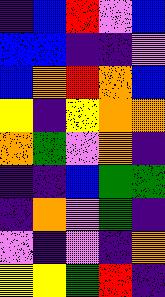[["indigo", "blue", "red", "violet", "blue"], ["blue", "blue", "indigo", "indigo", "violet"], ["blue", "orange", "red", "orange", "blue"], ["yellow", "indigo", "yellow", "orange", "orange"], ["orange", "green", "violet", "orange", "indigo"], ["indigo", "indigo", "blue", "green", "green"], ["indigo", "orange", "violet", "green", "indigo"], ["violet", "indigo", "violet", "indigo", "orange"], ["yellow", "yellow", "green", "red", "indigo"]]